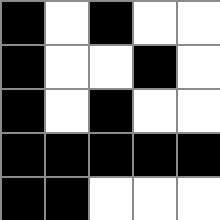[["black", "white", "black", "white", "white"], ["black", "white", "white", "black", "white"], ["black", "white", "black", "white", "white"], ["black", "black", "black", "black", "black"], ["black", "black", "white", "white", "white"]]